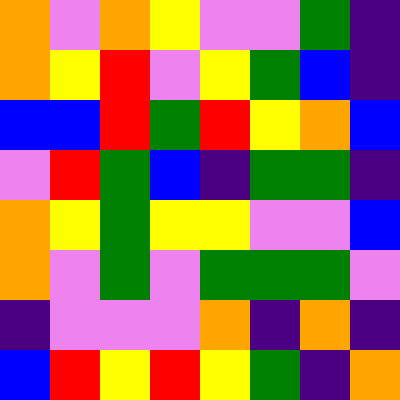[["orange", "violet", "orange", "yellow", "violet", "violet", "green", "indigo"], ["orange", "yellow", "red", "violet", "yellow", "green", "blue", "indigo"], ["blue", "blue", "red", "green", "red", "yellow", "orange", "blue"], ["violet", "red", "green", "blue", "indigo", "green", "green", "indigo"], ["orange", "yellow", "green", "yellow", "yellow", "violet", "violet", "blue"], ["orange", "violet", "green", "violet", "green", "green", "green", "violet"], ["indigo", "violet", "violet", "violet", "orange", "indigo", "orange", "indigo"], ["blue", "red", "yellow", "red", "yellow", "green", "indigo", "orange"]]